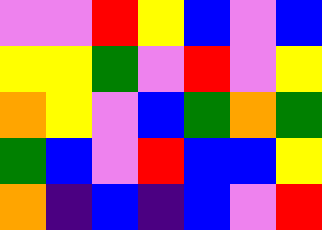[["violet", "violet", "red", "yellow", "blue", "violet", "blue"], ["yellow", "yellow", "green", "violet", "red", "violet", "yellow"], ["orange", "yellow", "violet", "blue", "green", "orange", "green"], ["green", "blue", "violet", "red", "blue", "blue", "yellow"], ["orange", "indigo", "blue", "indigo", "blue", "violet", "red"]]